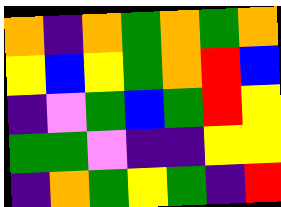[["orange", "indigo", "orange", "green", "orange", "green", "orange"], ["yellow", "blue", "yellow", "green", "orange", "red", "blue"], ["indigo", "violet", "green", "blue", "green", "red", "yellow"], ["green", "green", "violet", "indigo", "indigo", "yellow", "yellow"], ["indigo", "orange", "green", "yellow", "green", "indigo", "red"]]